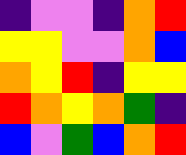[["indigo", "violet", "violet", "indigo", "orange", "red"], ["yellow", "yellow", "violet", "violet", "orange", "blue"], ["orange", "yellow", "red", "indigo", "yellow", "yellow"], ["red", "orange", "yellow", "orange", "green", "indigo"], ["blue", "violet", "green", "blue", "orange", "red"]]